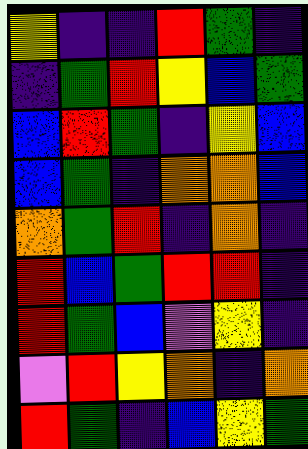[["yellow", "indigo", "indigo", "red", "green", "indigo"], ["indigo", "green", "red", "yellow", "blue", "green"], ["blue", "red", "green", "indigo", "yellow", "blue"], ["blue", "green", "indigo", "orange", "orange", "blue"], ["orange", "green", "red", "indigo", "orange", "indigo"], ["red", "blue", "green", "red", "red", "indigo"], ["red", "green", "blue", "violet", "yellow", "indigo"], ["violet", "red", "yellow", "orange", "indigo", "orange"], ["red", "green", "indigo", "blue", "yellow", "green"]]